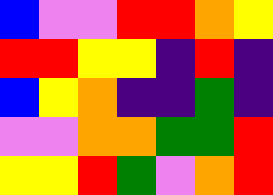[["blue", "violet", "violet", "red", "red", "orange", "yellow"], ["red", "red", "yellow", "yellow", "indigo", "red", "indigo"], ["blue", "yellow", "orange", "indigo", "indigo", "green", "indigo"], ["violet", "violet", "orange", "orange", "green", "green", "red"], ["yellow", "yellow", "red", "green", "violet", "orange", "red"]]